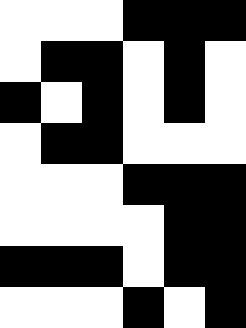[["white", "white", "white", "black", "black", "black"], ["white", "black", "black", "white", "black", "white"], ["black", "white", "black", "white", "black", "white"], ["white", "black", "black", "white", "white", "white"], ["white", "white", "white", "black", "black", "black"], ["white", "white", "white", "white", "black", "black"], ["black", "black", "black", "white", "black", "black"], ["white", "white", "white", "black", "white", "black"]]